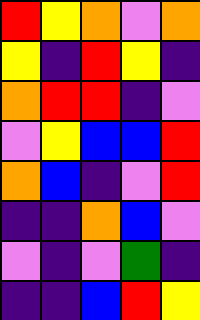[["red", "yellow", "orange", "violet", "orange"], ["yellow", "indigo", "red", "yellow", "indigo"], ["orange", "red", "red", "indigo", "violet"], ["violet", "yellow", "blue", "blue", "red"], ["orange", "blue", "indigo", "violet", "red"], ["indigo", "indigo", "orange", "blue", "violet"], ["violet", "indigo", "violet", "green", "indigo"], ["indigo", "indigo", "blue", "red", "yellow"]]